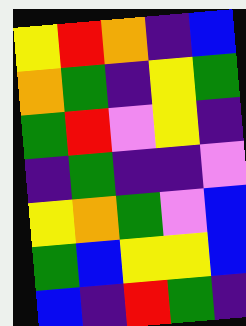[["yellow", "red", "orange", "indigo", "blue"], ["orange", "green", "indigo", "yellow", "green"], ["green", "red", "violet", "yellow", "indigo"], ["indigo", "green", "indigo", "indigo", "violet"], ["yellow", "orange", "green", "violet", "blue"], ["green", "blue", "yellow", "yellow", "blue"], ["blue", "indigo", "red", "green", "indigo"]]